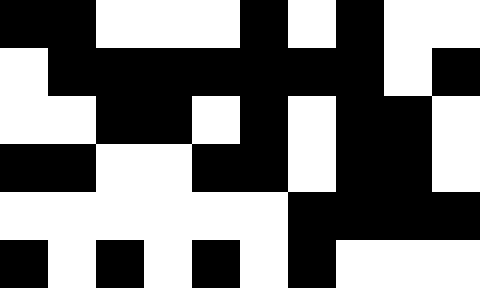[["black", "black", "white", "white", "white", "black", "white", "black", "white", "white"], ["white", "black", "black", "black", "black", "black", "black", "black", "white", "black"], ["white", "white", "black", "black", "white", "black", "white", "black", "black", "white"], ["black", "black", "white", "white", "black", "black", "white", "black", "black", "white"], ["white", "white", "white", "white", "white", "white", "black", "black", "black", "black"], ["black", "white", "black", "white", "black", "white", "black", "white", "white", "white"]]